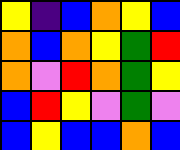[["yellow", "indigo", "blue", "orange", "yellow", "blue"], ["orange", "blue", "orange", "yellow", "green", "red"], ["orange", "violet", "red", "orange", "green", "yellow"], ["blue", "red", "yellow", "violet", "green", "violet"], ["blue", "yellow", "blue", "blue", "orange", "blue"]]